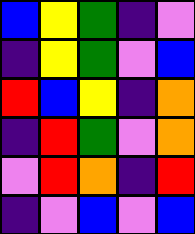[["blue", "yellow", "green", "indigo", "violet"], ["indigo", "yellow", "green", "violet", "blue"], ["red", "blue", "yellow", "indigo", "orange"], ["indigo", "red", "green", "violet", "orange"], ["violet", "red", "orange", "indigo", "red"], ["indigo", "violet", "blue", "violet", "blue"]]